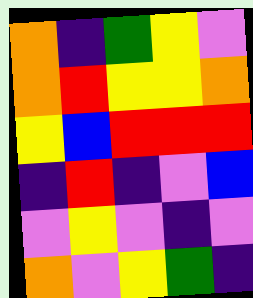[["orange", "indigo", "green", "yellow", "violet"], ["orange", "red", "yellow", "yellow", "orange"], ["yellow", "blue", "red", "red", "red"], ["indigo", "red", "indigo", "violet", "blue"], ["violet", "yellow", "violet", "indigo", "violet"], ["orange", "violet", "yellow", "green", "indigo"]]